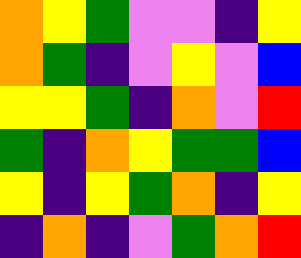[["orange", "yellow", "green", "violet", "violet", "indigo", "yellow"], ["orange", "green", "indigo", "violet", "yellow", "violet", "blue"], ["yellow", "yellow", "green", "indigo", "orange", "violet", "red"], ["green", "indigo", "orange", "yellow", "green", "green", "blue"], ["yellow", "indigo", "yellow", "green", "orange", "indigo", "yellow"], ["indigo", "orange", "indigo", "violet", "green", "orange", "red"]]